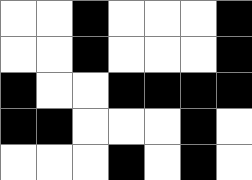[["white", "white", "black", "white", "white", "white", "black"], ["white", "white", "black", "white", "white", "white", "black"], ["black", "white", "white", "black", "black", "black", "black"], ["black", "black", "white", "white", "white", "black", "white"], ["white", "white", "white", "black", "white", "black", "white"]]